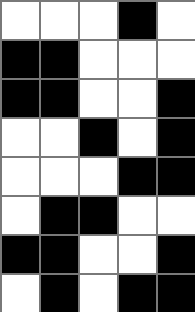[["white", "white", "white", "black", "white"], ["black", "black", "white", "white", "white"], ["black", "black", "white", "white", "black"], ["white", "white", "black", "white", "black"], ["white", "white", "white", "black", "black"], ["white", "black", "black", "white", "white"], ["black", "black", "white", "white", "black"], ["white", "black", "white", "black", "black"]]